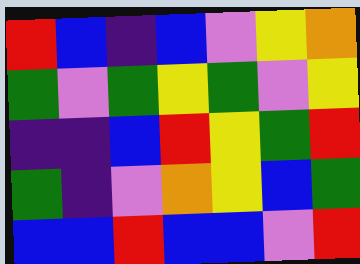[["red", "blue", "indigo", "blue", "violet", "yellow", "orange"], ["green", "violet", "green", "yellow", "green", "violet", "yellow"], ["indigo", "indigo", "blue", "red", "yellow", "green", "red"], ["green", "indigo", "violet", "orange", "yellow", "blue", "green"], ["blue", "blue", "red", "blue", "blue", "violet", "red"]]